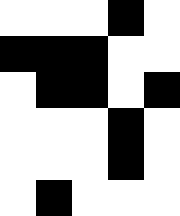[["white", "white", "white", "black", "white"], ["black", "black", "black", "white", "white"], ["white", "black", "black", "white", "black"], ["white", "white", "white", "black", "white"], ["white", "white", "white", "black", "white"], ["white", "black", "white", "white", "white"]]